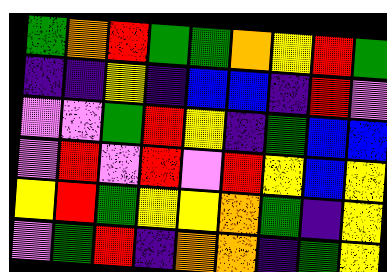[["green", "orange", "red", "green", "green", "orange", "yellow", "red", "green"], ["indigo", "indigo", "yellow", "indigo", "blue", "blue", "indigo", "red", "violet"], ["violet", "violet", "green", "red", "yellow", "indigo", "green", "blue", "blue"], ["violet", "red", "violet", "red", "violet", "red", "yellow", "blue", "yellow"], ["yellow", "red", "green", "yellow", "yellow", "orange", "green", "indigo", "yellow"], ["violet", "green", "red", "indigo", "orange", "orange", "indigo", "green", "yellow"]]